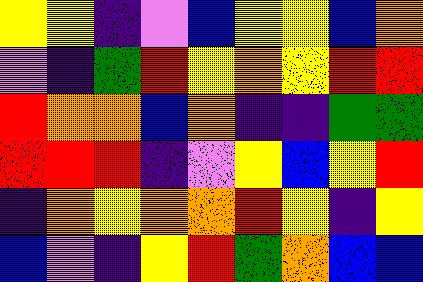[["yellow", "yellow", "indigo", "violet", "blue", "yellow", "yellow", "blue", "orange"], ["violet", "indigo", "green", "red", "yellow", "orange", "yellow", "red", "red"], ["red", "orange", "orange", "blue", "orange", "indigo", "indigo", "green", "green"], ["red", "red", "red", "indigo", "violet", "yellow", "blue", "yellow", "red"], ["indigo", "orange", "yellow", "orange", "orange", "red", "yellow", "indigo", "yellow"], ["blue", "violet", "indigo", "yellow", "red", "green", "orange", "blue", "blue"]]